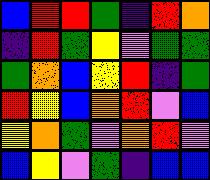[["blue", "red", "red", "green", "indigo", "red", "orange"], ["indigo", "red", "green", "yellow", "violet", "green", "green"], ["green", "orange", "blue", "yellow", "red", "indigo", "green"], ["red", "yellow", "blue", "orange", "red", "violet", "blue"], ["yellow", "orange", "green", "violet", "orange", "red", "violet"], ["blue", "yellow", "violet", "green", "indigo", "blue", "blue"]]